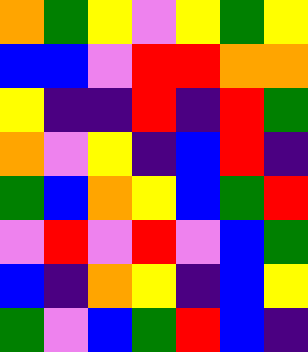[["orange", "green", "yellow", "violet", "yellow", "green", "yellow"], ["blue", "blue", "violet", "red", "red", "orange", "orange"], ["yellow", "indigo", "indigo", "red", "indigo", "red", "green"], ["orange", "violet", "yellow", "indigo", "blue", "red", "indigo"], ["green", "blue", "orange", "yellow", "blue", "green", "red"], ["violet", "red", "violet", "red", "violet", "blue", "green"], ["blue", "indigo", "orange", "yellow", "indigo", "blue", "yellow"], ["green", "violet", "blue", "green", "red", "blue", "indigo"]]